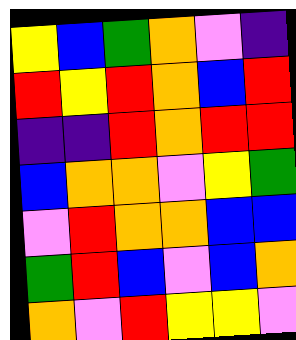[["yellow", "blue", "green", "orange", "violet", "indigo"], ["red", "yellow", "red", "orange", "blue", "red"], ["indigo", "indigo", "red", "orange", "red", "red"], ["blue", "orange", "orange", "violet", "yellow", "green"], ["violet", "red", "orange", "orange", "blue", "blue"], ["green", "red", "blue", "violet", "blue", "orange"], ["orange", "violet", "red", "yellow", "yellow", "violet"]]